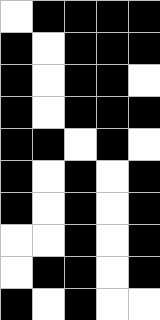[["white", "black", "black", "black", "black"], ["black", "white", "black", "black", "black"], ["black", "white", "black", "black", "white"], ["black", "white", "black", "black", "black"], ["black", "black", "white", "black", "white"], ["black", "white", "black", "white", "black"], ["black", "white", "black", "white", "black"], ["white", "white", "black", "white", "black"], ["white", "black", "black", "white", "black"], ["black", "white", "black", "white", "white"]]